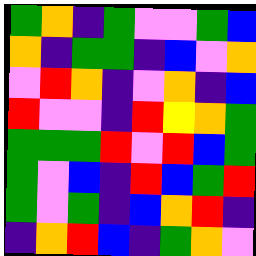[["green", "orange", "indigo", "green", "violet", "violet", "green", "blue"], ["orange", "indigo", "green", "green", "indigo", "blue", "violet", "orange"], ["violet", "red", "orange", "indigo", "violet", "orange", "indigo", "blue"], ["red", "violet", "violet", "indigo", "red", "yellow", "orange", "green"], ["green", "green", "green", "red", "violet", "red", "blue", "green"], ["green", "violet", "blue", "indigo", "red", "blue", "green", "red"], ["green", "violet", "green", "indigo", "blue", "orange", "red", "indigo"], ["indigo", "orange", "red", "blue", "indigo", "green", "orange", "violet"]]